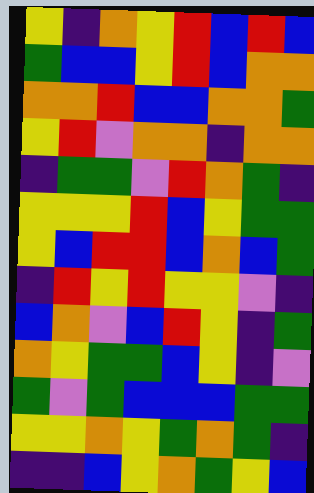[["yellow", "indigo", "orange", "yellow", "red", "blue", "red", "blue"], ["green", "blue", "blue", "yellow", "red", "blue", "orange", "orange"], ["orange", "orange", "red", "blue", "blue", "orange", "orange", "green"], ["yellow", "red", "violet", "orange", "orange", "indigo", "orange", "orange"], ["indigo", "green", "green", "violet", "red", "orange", "green", "indigo"], ["yellow", "yellow", "yellow", "red", "blue", "yellow", "green", "green"], ["yellow", "blue", "red", "red", "blue", "orange", "blue", "green"], ["indigo", "red", "yellow", "red", "yellow", "yellow", "violet", "indigo"], ["blue", "orange", "violet", "blue", "red", "yellow", "indigo", "green"], ["orange", "yellow", "green", "green", "blue", "yellow", "indigo", "violet"], ["green", "violet", "green", "blue", "blue", "blue", "green", "green"], ["yellow", "yellow", "orange", "yellow", "green", "orange", "green", "indigo"], ["indigo", "indigo", "blue", "yellow", "orange", "green", "yellow", "blue"]]